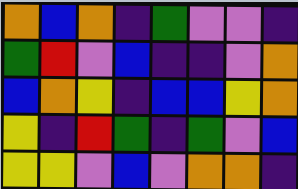[["orange", "blue", "orange", "indigo", "green", "violet", "violet", "indigo"], ["green", "red", "violet", "blue", "indigo", "indigo", "violet", "orange"], ["blue", "orange", "yellow", "indigo", "blue", "blue", "yellow", "orange"], ["yellow", "indigo", "red", "green", "indigo", "green", "violet", "blue"], ["yellow", "yellow", "violet", "blue", "violet", "orange", "orange", "indigo"]]